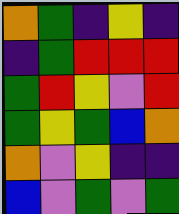[["orange", "green", "indigo", "yellow", "indigo"], ["indigo", "green", "red", "red", "red"], ["green", "red", "yellow", "violet", "red"], ["green", "yellow", "green", "blue", "orange"], ["orange", "violet", "yellow", "indigo", "indigo"], ["blue", "violet", "green", "violet", "green"]]